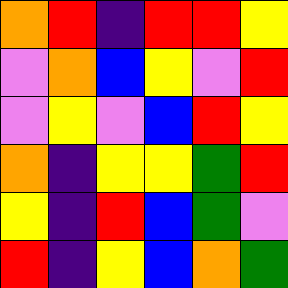[["orange", "red", "indigo", "red", "red", "yellow"], ["violet", "orange", "blue", "yellow", "violet", "red"], ["violet", "yellow", "violet", "blue", "red", "yellow"], ["orange", "indigo", "yellow", "yellow", "green", "red"], ["yellow", "indigo", "red", "blue", "green", "violet"], ["red", "indigo", "yellow", "blue", "orange", "green"]]